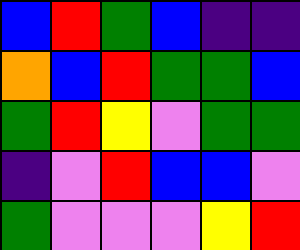[["blue", "red", "green", "blue", "indigo", "indigo"], ["orange", "blue", "red", "green", "green", "blue"], ["green", "red", "yellow", "violet", "green", "green"], ["indigo", "violet", "red", "blue", "blue", "violet"], ["green", "violet", "violet", "violet", "yellow", "red"]]